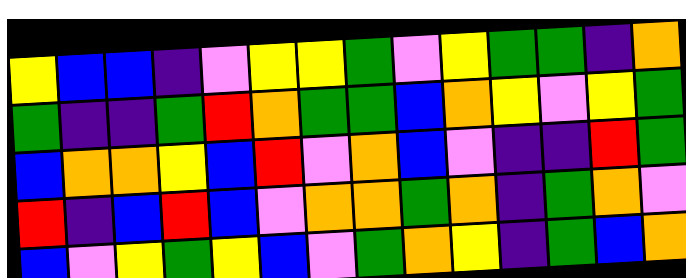[["yellow", "blue", "blue", "indigo", "violet", "yellow", "yellow", "green", "violet", "yellow", "green", "green", "indigo", "orange"], ["green", "indigo", "indigo", "green", "red", "orange", "green", "green", "blue", "orange", "yellow", "violet", "yellow", "green"], ["blue", "orange", "orange", "yellow", "blue", "red", "violet", "orange", "blue", "violet", "indigo", "indigo", "red", "green"], ["red", "indigo", "blue", "red", "blue", "violet", "orange", "orange", "green", "orange", "indigo", "green", "orange", "violet"], ["blue", "violet", "yellow", "green", "yellow", "blue", "violet", "green", "orange", "yellow", "indigo", "green", "blue", "orange"]]